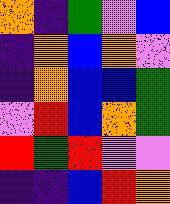[["orange", "indigo", "green", "violet", "blue"], ["indigo", "orange", "blue", "orange", "violet"], ["indigo", "orange", "blue", "blue", "green"], ["violet", "red", "blue", "orange", "green"], ["red", "green", "red", "violet", "violet"], ["indigo", "indigo", "blue", "red", "orange"]]